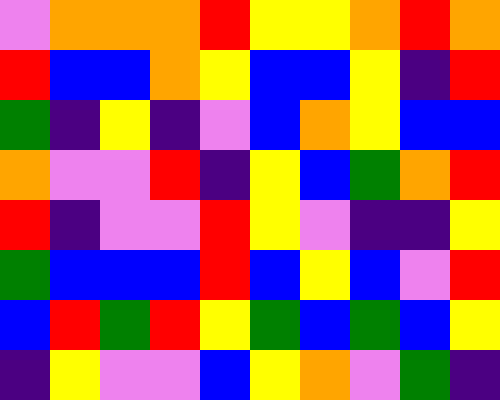[["violet", "orange", "orange", "orange", "red", "yellow", "yellow", "orange", "red", "orange"], ["red", "blue", "blue", "orange", "yellow", "blue", "blue", "yellow", "indigo", "red"], ["green", "indigo", "yellow", "indigo", "violet", "blue", "orange", "yellow", "blue", "blue"], ["orange", "violet", "violet", "red", "indigo", "yellow", "blue", "green", "orange", "red"], ["red", "indigo", "violet", "violet", "red", "yellow", "violet", "indigo", "indigo", "yellow"], ["green", "blue", "blue", "blue", "red", "blue", "yellow", "blue", "violet", "red"], ["blue", "red", "green", "red", "yellow", "green", "blue", "green", "blue", "yellow"], ["indigo", "yellow", "violet", "violet", "blue", "yellow", "orange", "violet", "green", "indigo"]]